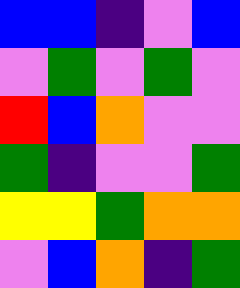[["blue", "blue", "indigo", "violet", "blue"], ["violet", "green", "violet", "green", "violet"], ["red", "blue", "orange", "violet", "violet"], ["green", "indigo", "violet", "violet", "green"], ["yellow", "yellow", "green", "orange", "orange"], ["violet", "blue", "orange", "indigo", "green"]]